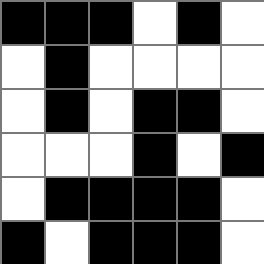[["black", "black", "black", "white", "black", "white"], ["white", "black", "white", "white", "white", "white"], ["white", "black", "white", "black", "black", "white"], ["white", "white", "white", "black", "white", "black"], ["white", "black", "black", "black", "black", "white"], ["black", "white", "black", "black", "black", "white"]]